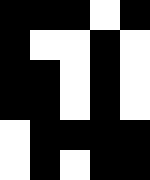[["black", "black", "black", "white", "black"], ["black", "white", "white", "black", "white"], ["black", "black", "white", "black", "white"], ["black", "black", "white", "black", "white"], ["white", "black", "black", "black", "black"], ["white", "black", "white", "black", "black"]]